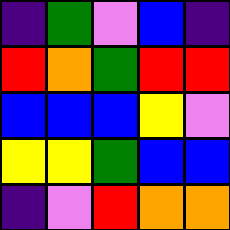[["indigo", "green", "violet", "blue", "indigo"], ["red", "orange", "green", "red", "red"], ["blue", "blue", "blue", "yellow", "violet"], ["yellow", "yellow", "green", "blue", "blue"], ["indigo", "violet", "red", "orange", "orange"]]